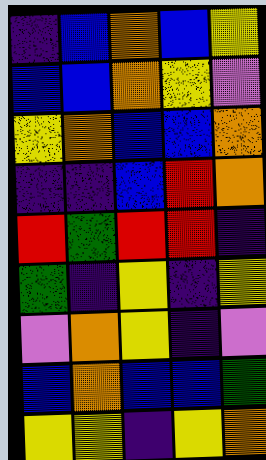[["indigo", "blue", "orange", "blue", "yellow"], ["blue", "blue", "orange", "yellow", "violet"], ["yellow", "orange", "blue", "blue", "orange"], ["indigo", "indigo", "blue", "red", "orange"], ["red", "green", "red", "red", "indigo"], ["green", "indigo", "yellow", "indigo", "yellow"], ["violet", "orange", "yellow", "indigo", "violet"], ["blue", "orange", "blue", "blue", "green"], ["yellow", "yellow", "indigo", "yellow", "orange"]]